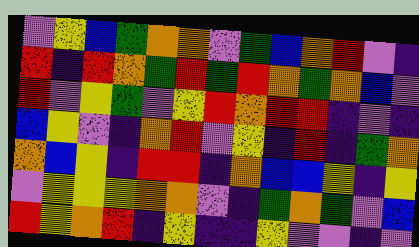[["violet", "yellow", "blue", "green", "orange", "orange", "violet", "green", "blue", "orange", "red", "violet", "indigo"], ["red", "indigo", "red", "orange", "green", "red", "green", "red", "orange", "green", "orange", "blue", "violet"], ["red", "violet", "yellow", "green", "violet", "yellow", "red", "orange", "red", "red", "indigo", "violet", "indigo"], ["blue", "yellow", "violet", "indigo", "orange", "red", "violet", "yellow", "indigo", "red", "indigo", "green", "orange"], ["orange", "blue", "yellow", "indigo", "red", "red", "indigo", "orange", "blue", "blue", "yellow", "indigo", "yellow"], ["violet", "yellow", "yellow", "yellow", "orange", "orange", "violet", "indigo", "green", "orange", "green", "violet", "blue"], ["red", "yellow", "orange", "red", "indigo", "yellow", "indigo", "indigo", "yellow", "violet", "violet", "indigo", "violet"]]